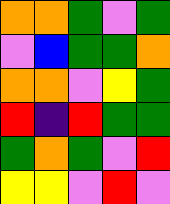[["orange", "orange", "green", "violet", "green"], ["violet", "blue", "green", "green", "orange"], ["orange", "orange", "violet", "yellow", "green"], ["red", "indigo", "red", "green", "green"], ["green", "orange", "green", "violet", "red"], ["yellow", "yellow", "violet", "red", "violet"]]